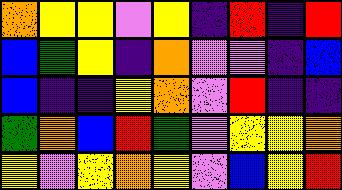[["orange", "yellow", "yellow", "violet", "yellow", "indigo", "red", "indigo", "red"], ["blue", "green", "yellow", "indigo", "orange", "violet", "violet", "indigo", "blue"], ["blue", "indigo", "indigo", "yellow", "orange", "violet", "red", "indigo", "indigo"], ["green", "orange", "blue", "red", "green", "violet", "yellow", "yellow", "orange"], ["yellow", "violet", "yellow", "orange", "yellow", "violet", "blue", "yellow", "red"]]